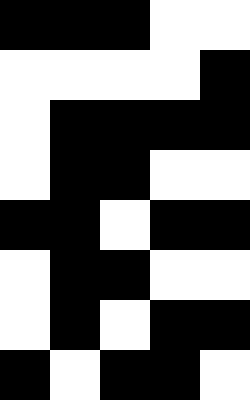[["black", "black", "black", "white", "white"], ["white", "white", "white", "white", "black"], ["white", "black", "black", "black", "black"], ["white", "black", "black", "white", "white"], ["black", "black", "white", "black", "black"], ["white", "black", "black", "white", "white"], ["white", "black", "white", "black", "black"], ["black", "white", "black", "black", "white"]]